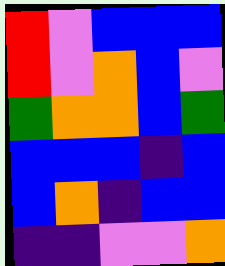[["red", "violet", "blue", "blue", "blue"], ["red", "violet", "orange", "blue", "violet"], ["green", "orange", "orange", "blue", "green"], ["blue", "blue", "blue", "indigo", "blue"], ["blue", "orange", "indigo", "blue", "blue"], ["indigo", "indigo", "violet", "violet", "orange"]]